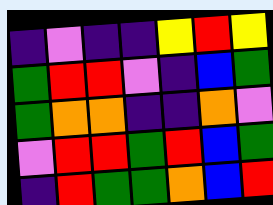[["indigo", "violet", "indigo", "indigo", "yellow", "red", "yellow"], ["green", "red", "red", "violet", "indigo", "blue", "green"], ["green", "orange", "orange", "indigo", "indigo", "orange", "violet"], ["violet", "red", "red", "green", "red", "blue", "green"], ["indigo", "red", "green", "green", "orange", "blue", "red"]]